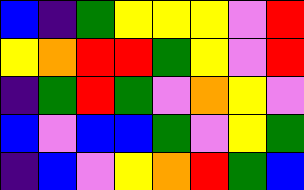[["blue", "indigo", "green", "yellow", "yellow", "yellow", "violet", "red"], ["yellow", "orange", "red", "red", "green", "yellow", "violet", "red"], ["indigo", "green", "red", "green", "violet", "orange", "yellow", "violet"], ["blue", "violet", "blue", "blue", "green", "violet", "yellow", "green"], ["indigo", "blue", "violet", "yellow", "orange", "red", "green", "blue"]]